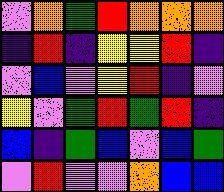[["violet", "orange", "green", "red", "orange", "orange", "orange"], ["indigo", "red", "indigo", "yellow", "yellow", "red", "indigo"], ["violet", "blue", "violet", "yellow", "red", "indigo", "violet"], ["yellow", "violet", "green", "red", "green", "red", "indigo"], ["blue", "indigo", "green", "blue", "violet", "blue", "green"], ["violet", "red", "violet", "violet", "orange", "blue", "blue"]]